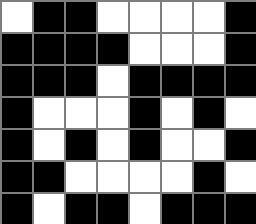[["white", "black", "black", "white", "white", "white", "white", "black"], ["black", "black", "black", "black", "white", "white", "white", "black"], ["black", "black", "black", "white", "black", "black", "black", "black"], ["black", "white", "white", "white", "black", "white", "black", "white"], ["black", "white", "black", "white", "black", "white", "white", "black"], ["black", "black", "white", "white", "white", "white", "black", "white"], ["black", "white", "black", "black", "white", "black", "black", "black"]]